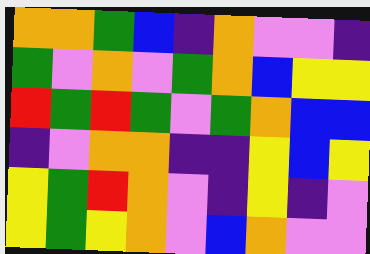[["orange", "orange", "green", "blue", "indigo", "orange", "violet", "violet", "indigo"], ["green", "violet", "orange", "violet", "green", "orange", "blue", "yellow", "yellow"], ["red", "green", "red", "green", "violet", "green", "orange", "blue", "blue"], ["indigo", "violet", "orange", "orange", "indigo", "indigo", "yellow", "blue", "yellow"], ["yellow", "green", "red", "orange", "violet", "indigo", "yellow", "indigo", "violet"], ["yellow", "green", "yellow", "orange", "violet", "blue", "orange", "violet", "violet"]]